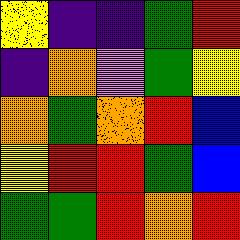[["yellow", "indigo", "indigo", "green", "red"], ["indigo", "orange", "violet", "green", "yellow"], ["orange", "green", "orange", "red", "blue"], ["yellow", "red", "red", "green", "blue"], ["green", "green", "red", "orange", "red"]]